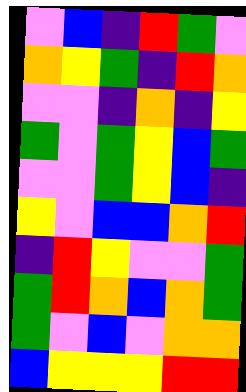[["violet", "blue", "indigo", "red", "green", "violet"], ["orange", "yellow", "green", "indigo", "red", "orange"], ["violet", "violet", "indigo", "orange", "indigo", "yellow"], ["green", "violet", "green", "yellow", "blue", "green"], ["violet", "violet", "green", "yellow", "blue", "indigo"], ["yellow", "violet", "blue", "blue", "orange", "red"], ["indigo", "red", "yellow", "violet", "violet", "green"], ["green", "red", "orange", "blue", "orange", "green"], ["green", "violet", "blue", "violet", "orange", "orange"], ["blue", "yellow", "yellow", "yellow", "red", "red"]]